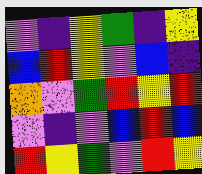[["violet", "indigo", "yellow", "green", "indigo", "yellow"], ["blue", "red", "yellow", "violet", "blue", "indigo"], ["orange", "violet", "green", "red", "yellow", "red"], ["violet", "indigo", "violet", "blue", "red", "blue"], ["red", "yellow", "green", "violet", "red", "yellow"]]